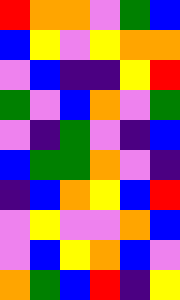[["red", "orange", "orange", "violet", "green", "blue"], ["blue", "yellow", "violet", "yellow", "orange", "orange"], ["violet", "blue", "indigo", "indigo", "yellow", "red"], ["green", "violet", "blue", "orange", "violet", "green"], ["violet", "indigo", "green", "violet", "indigo", "blue"], ["blue", "green", "green", "orange", "violet", "indigo"], ["indigo", "blue", "orange", "yellow", "blue", "red"], ["violet", "yellow", "violet", "violet", "orange", "blue"], ["violet", "blue", "yellow", "orange", "blue", "violet"], ["orange", "green", "blue", "red", "indigo", "yellow"]]